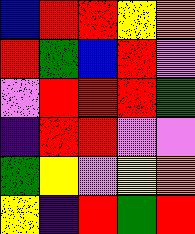[["blue", "red", "red", "yellow", "orange"], ["red", "green", "blue", "red", "violet"], ["violet", "red", "red", "red", "green"], ["indigo", "red", "red", "violet", "violet"], ["green", "yellow", "violet", "yellow", "orange"], ["yellow", "indigo", "red", "green", "red"]]